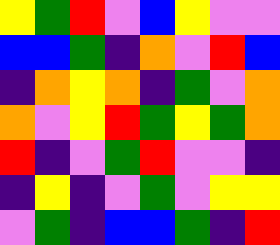[["yellow", "green", "red", "violet", "blue", "yellow", "violet", "violet"], ["blue", "blue", "green", "indigo", "orange", "violet", "red", "blue"], ["indigo", "orange", "yellow", "orange", "indigo", "green", "violet", "orange"], ["orange", "violet", "yellow", "red", "green", "yellow", "green", "orange"], ["red", "indigo", "violet", "green", "red", "violet", "violet", "indigo"], ["indigo", "yellow", "indigo", "violet", "green", "violet", "yellow", "yellow"], ["violet", "green", "indigo", "blue", "blue", "green", "indigo", "red"]]